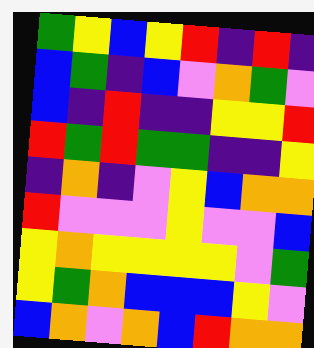[["green", "yellow", "blue", "yellow", "red", "indigo", "red", "indigo"], ["blue", "green", "indigo", "blue", "violet", "orange", "green", "violet"], ["blue", "indigo", "red", "indigo", "indigo", "yellow", "yellow", "red"], ["red", "green", "red", "green", "green", "indigo", "indigo", "yellow"], ["indigo", "orange", "indigo", "violet", "yellow", "blue", "orange", "orange"], ["red", "violet", "violet", "violet", "yellow", "violet", "violet", "blue"], ["yellow", "orange", "yellow", "yellow", "yellow", "yellow", "violet", "green"], ["yellow", "green", "orange", "blue", "blue", "blue", "yellow", "violet"], ["blue", "orange", "violet", "orange", "blue", "red", "orange", "orange"]]